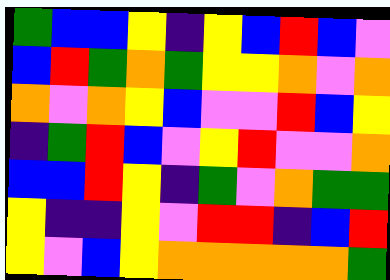[["green", "blue", "blue", "yellow", "indigo", "yellow", "blue", "red", "blue", "violet"], ["blue", "red", "green", "orange", "green", "yellow", "yellow", "orange", "violet", "orange"], ["orange", "violet", "orange", "yellow", "blue", "violet", "violet", "red", "blue", "yellow"], ["indigo", "green", "red", "blue", "violet", "yellow", "red", "violet", "violet", "orange"], ["blue", "blue", "red", "yellow", "indigo", "green", "violet", "orange", "green", "green"], ["yellow", "indigo", "indigo", "yellow", "violet", "red", "red", "indigo", "blue", "red"], ["yellow", "violet", "blue", "yellow", "orange", "orange", "orange", "orange", "orange", "green"]]